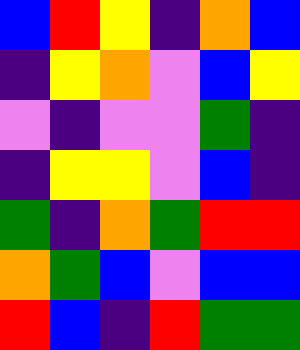[["blue", "red", "yellow", "indigo", "orange", "blue"], ["indigo", "yellow", "orange", "violet", "blue", "yellow"], ["violet", "indigo", "violet", "violet", "green", "indigo"], ["indigo", "yellow", "yellow", "violet", "blue", "indigo"], ["green", "indigo", "orange", "green", "red", "red"], ["orange", "green", "blue", "violet", "blue", "blue"], ["red", "blue", "indigo", "red", "green", "green"]]